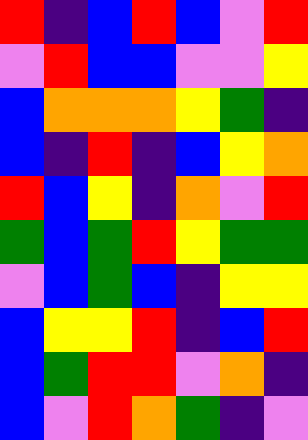[["red", "indigo", "blue", "red", "blue", "violet", "red"], ["violet", "red", "blue", "blue", "violet", "violet", "yellow"], ["blue", "orange", "orange", "orange", "yellow", "green", "indigo"], ["blue", "indigo", "red", "indigo", "blue", "yellow", "orange"], ["red", "blue", "yellow", "indigo", "orange", "violet", "red"], ["green", "blue", "green", "red", "yellow", "green", "green"], ["violet", "blue", "green", "blue", "indigo", "yellow", "yellow"], ["blue", "yellow", "yellow", "red", "indigo", "blue", "red"], ["blue", "green", "red", "red", "violet", "orange", "indigo"], ["blue", "violet", "red", "orange", "green", "indigo", "violet"]]